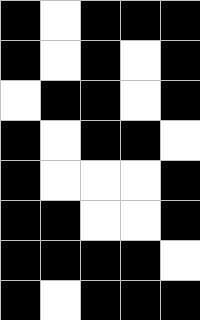[["black", "white", "black", "black", "black"], ["black", "white", "black", "white", "black"], ["white", "black", "black", "white", "black"], ["black", "white", "black", "black", "white"], ["black", "white", "white", "white", "black"], ["black", "black", "white", "white", "black"], ["black", "black", "black", "black", "white"], ["black", "white", "black", "black", "black"]]